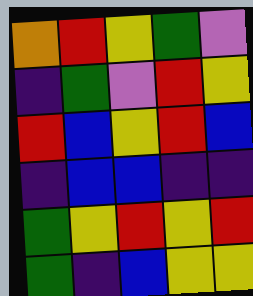[["orange", "red", "yellow", "green", "violet"], ["indigo", "green", "violet", "red", "yellow"], ["red", "blue", "yellow", "red", "blue"], ["indigo", "blue", "blue", "indigo", "indigo"], ["green", "yellow", "red", "yellow", "red"], ["green", "indigo", "blue", "yellow", "yellow"]]